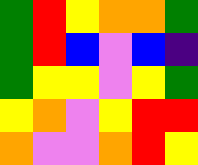[["green", "red", "yellow", "orange", "orange", "green"], ["green", "red", "blue", "violet", "blue", "indigo"], ["green", "yellow", "yellow", "violet", "yellow", "green"], ["yellow", "orange", "violet", "yellow", "red", "red"], ["orange", "violet", "violet", "orange", "red", "yellow"]]